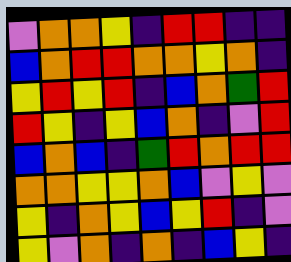[["violet", "orange", "orange", "yellow", "indigo", "red", "red", "indigo", "indigo"], ["blue", "orange", "red", "red", "orange", "orange", "yellow", "orange", "indigo"], ["yellow", "red", "yellow", "red", "indigo", "blue", "orange", "green", "red"], ["red", "yellow", "indigo", "yellow", "blue", "orange", "indigo", "violet", "red"], ["blue", "orange", "blue", "indigo", "green", "red", "orange", "red", "red"], ["orange", "orange", "yellow", "yellow", "orange", "blue", "violet", "yellow", "violet"], ["yellow", "indigo", "orange", "yellow", "blue", "yellow", "red", "indigo", "violet"], ["yellow", "violet", "orange", "indigo", "orange", "indigo", "blue", "yellow", "indigo"]]